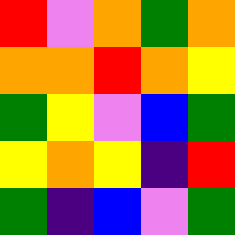[["red", "violet", "orange", "green", "orange"], ["orange", "orange", "red", "orange", "yellow"], ["green", "yellow", "violet", "blue", "green"], ["yellow", "orange", "yellow", "indigo", "red"], ["green", "indigo", "blue", "violet", "green"]]